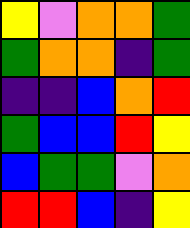[["yellow", "violet", "orange", "orange", "green"], ["green", "orange", "orange", "indigo", "green"], ["indigo", "indigo", "blue", "orange", "red"], ["green", "blue", "blue", "red", "yellow"], ["blue", "green", "green", "violet", "orange"], ["red", "red", "blue", "indigo", "yellow"]]